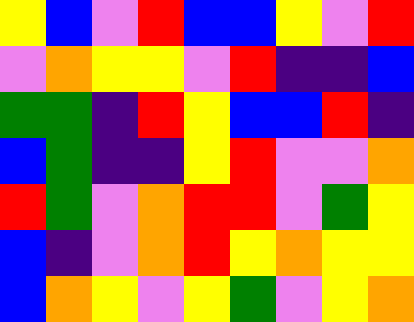[["yellow", "blue", "violet", "red", "blue", "blue", "yellow", "violet", "red"], ["violet", "orange", "yellow", "yellow", "violet", "red", "indigo", "indigo", "blue"], ["green", "green", "indigo", "red", "yellow", "blue", "blue", "red", "indigo"], ["blue", "green", "indigo", "indigo", "yellow", "red", "violet", "violet", "orange"], ["red", "green", "violet", "orange", "red", "red", "violet", "green", "yellow"], ["blue", "indigo", "violet", "orange", "red", "yellow", "orange", "yellow", "yellow"], ["blue", "orange", "yellow", "violet", "yellow", "green", "violet", "yellow", "orange"]]